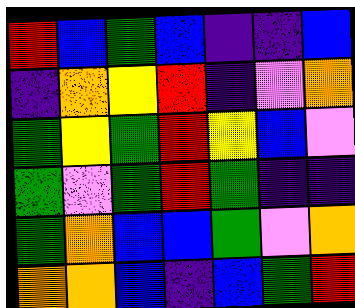[["red", "blue", "green", "blue", "indigo", "indigo", "blue"], ["indigo", "orange", "yellow", "red", "indigo", "violet", "orange"], ["green", "yellow", "green", "red", "yellow", "blue", "violet"], ["green", "violet", "green", "red", "green", "indigo", "indigo"], ["green", "orange", "blue", "blue", "green", "violet", "orange"], ["orange", "orange", "blue", "indigo", "blue", "green", "red"]]